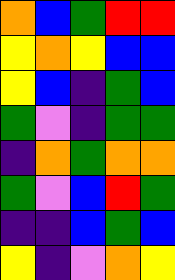[["orange", "blue", "green", "red", "red"], ["yellow", "orange", "yellow", "blue", "blue"], ["yellow", "blue", "indigo", "green", "blue"], ["green", "violet", "indigo", "green", "green"], ["indigo", "orange", "green", "orange", "orange"], ["green", "violet", "blue", "red", "green"], ["indigo", "indigo", "blue", "green", "blue"], ["yellow", "indigo", "violet", "orange", "yellow"]]